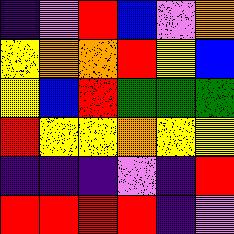[["indigo", "violet", "red", "blue", "violet", "orange"], ["yellow", "orange", "orange", "red", "yellow", "blue"], ["yellow", "blue", "red", "green", "green", "green"], ["red", "yellow", "yellow", "orange", "yellow", "yellow"], ["indigo", "indigo", "indigo", "violet", "indigo", "red"], ["red", "red", "red", "red", "indigo", "violet"]]